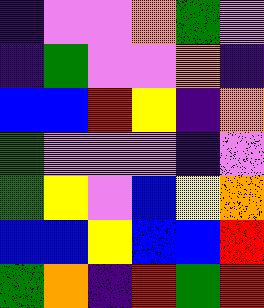[["indigo", "violet", "violet", "orange", "green", "violet"], ["indigo", "green", "violet", "violet", "orange", "indigo"], ["blue", "blue", "red", "yellow", "indigo", "orange"], ["green", "violet", "violet", "violet", "indigo", "violet"], ["green", "yellow", "violet", "blue", "yellow", "orange"], ["blue", "blue", "yellow", "blue", "blue", "red"], ["green", "orange", "indigo", "red", "green", "red"]]